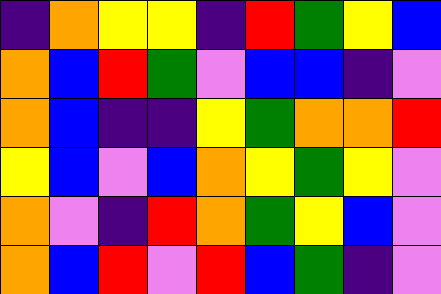[["indigo", "orange", "yellow", "yellow", "indigo", "red", "green", "yellow", "blue"], ["orange", "blue", "red", "green", "violet", "blue", "blue", "indigo", "violet"], ["orange", "blue", "indigo", "indigo", "yellow", "green", "orange", "orange", "red"], ["yellow", "blue", "violet", "blue", "orange", "yellow", "green", "yellow", "violet"], ["orange", "violet", "indigo", "red", "orange", "green", "yellow", "blue", "violet"], ["orange", "blue", "red", "violet", "red", "blue", "green", "indigo", "violet"]]